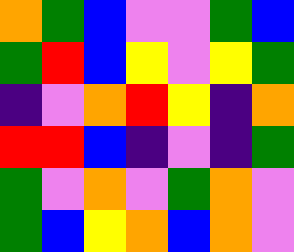[["orange", "green", "blue", "violet", "violet", "green", "blue"], ["green", "red", "blue", "yellow", "violet", "yellow", "green"], ["indigo", "violet", "orange", "red", "yellow", "indigo", "orange"], ["red", "red", "blue", "indigo", "violet", "indigo", "green"], ["green", "violet", "orange", "violet", "green", "orange", "violet"], ["green", "blue", "yellow", "orange", "blue", "orange", "violet"]]